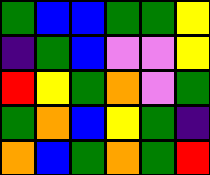[["green", "blue", "blue", "green", "green", "yellow"], ["indigo", "green", "blue", "violet", "violet", "yellow"], ["red", "yellow", "green", "orange", "violet", "green"], ["green", "orange", "blue", "yellow", "green", "indigo"], ["orange", "blue", "green", "orange", "green", "red"]]